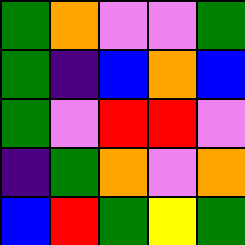[["green", "orange", "violet", "violet", "green"], ["green", "indigo", "blue", "orange", "blue"], ["green", "violet", "red", "red", "violet"], ["indigo", "green", "orange", "violet", "orange"], ["blue", "red", "green", "yellow", "green"]]